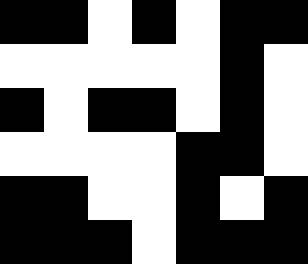[["black", "black", "white", "black", "white", "black", "black"], ["white", "white", "white", "white", "white", "black", "white"], ["black", "white", "black", "black", "white", "black", "white"], ["white", "white", "white", "white", "black", "black", "white"], ["black", "black", "white", "white", "black", "white", "black"], ["black", "black", "black", "white", "black", "black", "black"]]